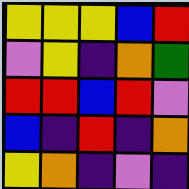[["yellow", "yellow", "yellow", "blue", "red"], ["violet", "yellow", "indigo", "orange", "green"], ["red", "red", "blue", "red", "violet"], ["blue", "indigo", "red", "indigo", "orange"], ["yellow", "orange", "indigo", "violet", "indigo"]]